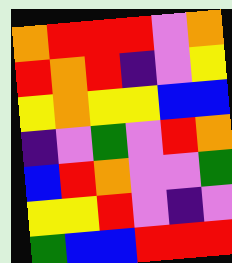[["orange", "red", "red", "red", "violet", "orange"], ["red", "orange", "red", "indigo", "violet", "yellow"], ["yellow", "orange", "yellow", "yellow", "blue", "blue"], ["indigo", "violet", "green", "violet", "red", "orange"], ["blue", "red", "orange", "violet", "violet", "green"], ["yellow", "yellow", "red", "violet", "indigo", "violet"], ["green", "blue", "blue", "red", "red", "red"]]